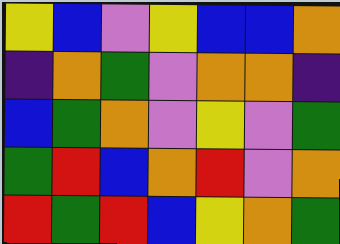[["yellow", "blue", "violet", "yellow", "blue", "blue", "orange"], ["indigo", "orange", "green", "violet", "orange", "orange", "indigo"], ["blue", "green", "orange", "violet", "yellow", "violet", "green"], ["green", "red", "blue", "orange", "red", "violet", "orange"], ["red", "green", "red", "blue", "yellow", "orange", "green"]]